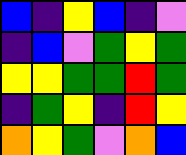[["blue", "indigo", "yellow", "blue", "indigo", "violet"], ["indigo", "blue", "violet", "green", "yellow", "green"], ["yellow", "yellow", "green", "green", "red", "green"], ["indigo", "green", "yellow", "indigo", "red", "yellow"], ["orange", "yellow", "green", "violet", "orange", "blue"]]